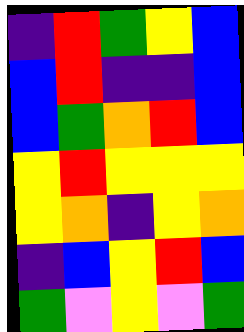[["indigo", "red", "green", "yellow", "blue"], ["blue", "red", "indigo", "indigo", "blue"], ["blue", "green", "orange", "red", "blue"], ["yellow", "red", "yellow", "yellow", "yellow"], ["yellow", "orange", "indigo", "yellow", "orange"], ["indigo", "blue", "yellow", "red", "blue"], ["green", "violet", "yellow", "violet", "green"]]